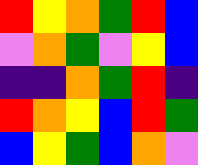[["red", "yellow", "orange", "green", "red", "blue"], ["violet", "orange", "green", "violet", "yellow", "blue"], ["indigo", "indigo", "orange", "green", "red", "indigo"], ["red", "orange", "yellow", "blue", "red", "green"], ["blue", "yellow", "green", "blue", "orange", "violet"]]